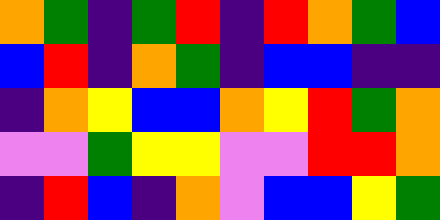[["orange", "green", "indigo", "green", "red", "indigo", "red", "orange", "green", "blue"], ["blue", "red", "indigo", "orange", "green", "indigo", "blue", "blue", "indigo", "indigo"], ["indigo", "orange", "yellow", "blue", "blue", "orange", "yellow", "red", "green", "orange"], ["violet", "violet", "green", "yellow", "yellow", "violet", "violet", "red", "red", "orange"], ["indigo", "red", "blue", "indigo", "orange", "violet", "blue", "blue", "yellow", "green"]]